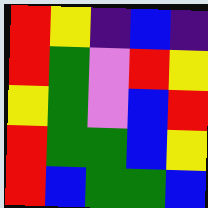[["red", "yellow", "indigo", "blue", "indigo"], ["red", "green", "violet", "red", "yellow"], ["yellow", "green", "violet", "blue", "red"], ["red", "green", "green", "blue", "yellow"], ["red", "blue", "green", "green", "blue"]]